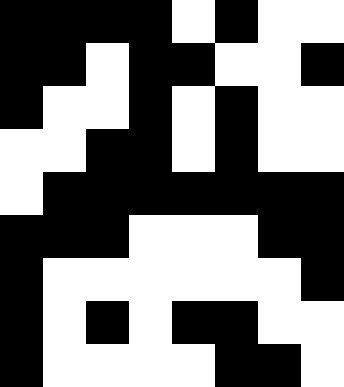[["black", "black", "black", "black", "white", "black", "white", "white"], ["black", "black", "white", "black", "black", "white", "white", "black"], ["black", "white", "white", "black", "white", "black", "white", "white"], ["white", "white", "black", "black", "white", "black", "white", "white"], ["white", "black", "black", "black", "black", "black", "black", "black"], ["black", "black", "black", "white", "white", "white", "black", "black"], ["black", "white", "white", "white", "white", "white", "white", "black"], ["black", "white", "black", "white", "black", "black", "white", "white"], ["black", "white", "white", "white", "white", "black", "black", "white"]]